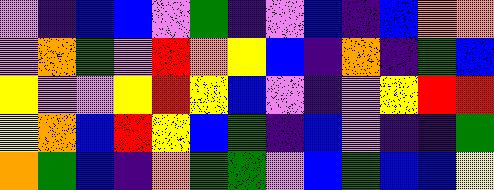[["violet", "indigo", "blue", "blue", "violet", "green", "indigo", "violet", "blue", "indigo", "blue", "orange", "orange"], ["violet", "orange", "green", "violet", "red", "orange", "yellow", "blue", "indigo", "orange", "indigo", "green", "blue"], ["yellow", "violet", "violet", "yellow", "red", "yellow", "blue", "violet", "indigo", "violet", "yellow", "red", "red"], ["yellow", "orange", "blue", "red", "yellow", "blue", "green", "indigo", "blue", "violet", "indigo", "indigo", "green"], ["orange", "green", "blue", "indigo", "orange", "green", "green", "violet", "blue", "green", "blue", "blue", "yellow"]]